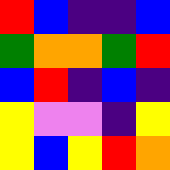[["red", "blue", "indigo", "indigo", "blue"], ["green", "orange", "orange", "green", "red"], ["blue", "red", "indigo", "blue", "indigo"], ["yellow", "violet", "violet", "indigo", "yellow"], ["yellow", "blue", "yellow", "red", "orange"]]